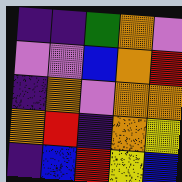[["indigo", "indigo", "green", "orange", "violet"], ["violet", "violet", "blue", "orange", "red"], ["indigo", "orange", "violet", "orange", "orange"], ["orange", "red", "indigo", "orange", "yellow"], ["indigo", "blue", "red", "yellow", "blue"]]